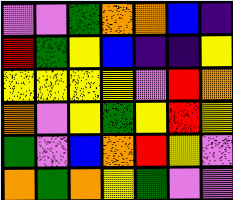[["violet", "violet", "green", "orange", "orange", "blue", "indigo"], ["red", "green", "yellow", "blue", "indigo", "indigo", "yellow"], ["yellow", "yellow", "yellow", "yellow", "violet", "red", "orange"], ["orange", "violet", "yellow", "green", "yellow", "red", "yellow"], ["green", "violet", "blue", "orange", "red", "yellow", "violet"], ["orange", "green", "orange", "yellow", "green", "violet", "violet"]]